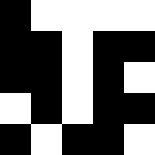[["black", "white", "white", "white", "white"], ["black", "black", "white", "black", "black"], ["black", "black", "white", "black", "white"], ["white", "black", "white", "black", "black"], ["black", "white", "black", "black", "white"]]